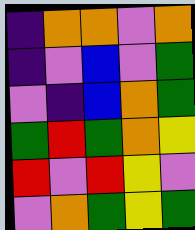[["indigo", "orange", "orange", "violet", "orange"], ["indigo", "violet", "blue", "violet", "green"], ["violet", "indigo", "blue", "orange", "green"], ["green", "red", "green", "orange", "yellow"], ["red", "violet", "red", "yellow", "violet"], ["violet", "orange", "green", "yellow", "green"]]